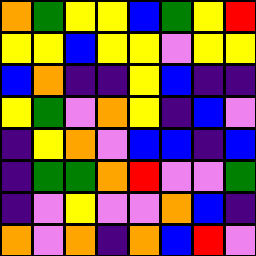[["orange", "green", "yellow", "yellow", "blue", "green", "yellow", "red"], ["yellow", "yellow", "blue", "yellow", "yellow", "violet", "yellow", "yellow"], ["blue", "orange", "indigo", "indigo", "yellow", "blue", "indigo", "indigo"], ["yellow", "green", "violet", "orange", "yellow", "indigo", "blue", "violet"], ["indigo", "yellow", "orange", "violet", "blue", "blue", "indigo", "blue"], ["indigo", "green", "green", "orange", "red", "violet", "violet", "green"], ["indigo", "violet", "yellow", "violet", "violet", "orange", "blue", "indigo"], ["orange", "violet", "orange", "indigo", "orange", "blue", "red", "violet"]]